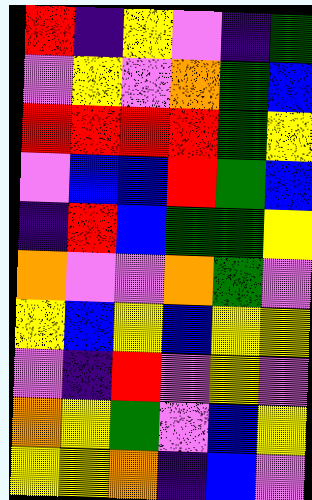[["red", "indigo", "yellow", "violet", "indigo", "green"], ["violet", "yellow", "violet", "orange", "green", "blue"], ["red", "red", "red", "red", "green", "yellow"], ["violet", "blue", "blue", "red", "green", "blue"], ["indigo", "red", "blue", "green", "green", "yellow"], ["orange", "violet", "violet", "orange", "green", "violet"], ["yellow", "blue", "yellow", "blue", "yellow", "yellow"], ["violet", "indigo", "red", "violet", "yellow", "violet"], ["orange", "yellow", "green", "violet", "blue", "yellow"], ["yellow", "yellow", "orange", "indigo", "blue", "violet"]]